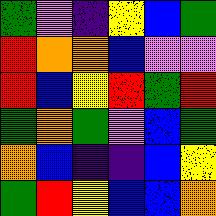[["green", "violet", "indigo", "yellow", "blue", "green"], ["red", "orange", "orange", "blue", "violet", "violet"], ["red", "blue", "yellow", "red", "green", "red"], ["green", "orange", "green", "violet", "blue", "green"], ["orange", "blue", "indigo", "indigo", "blue", "yellow"], ["green", "red", "yellow", "blue", "blue", "orange"]]